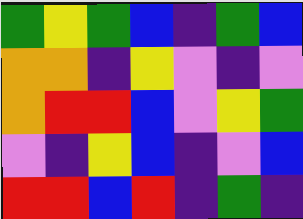[["green", "yellow", "green", "blue", "indigo", "green", "blue"], ["orange", "orange", "indigo", "yellow", "violet", "indigo", "violet"], ["orange", "red", "red", "blue", "violet", "yellow", "green"], ["violet", "indigo", "yellow", "blue", "indigo", "violet", "blue"], ["red", "red", "blue", "red", "indigo", "green", "indigo"]]